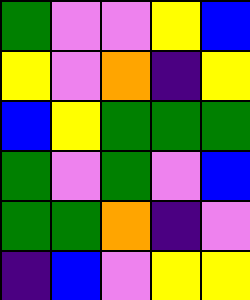[["green", "violet", "violet", "yellow", "blue"], ["yellow", "violet", "orange", "indigo", "yellow"], ["blue", "yellow", "green", "green", "green"], ["green", "violet", "green", "violet", "blue"], ["green", "green", "orange", "indigo", "violet"], ["indigo", "blue", "violet", "yellow", "yellow"]]